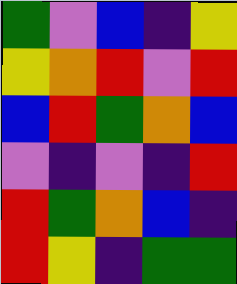[["green", "violet", "blue", "indigo", "yellow"], ["yellow", "orange", "red", "violet", "red"], ["blue", "red", "green", "orange", "blue"], ["violet", "indigo", "violet", "indigo", "red"], ["red", "green", "orange", "blue", "indigo"], ["red", "yellow", "indigo", "green", "green"]]